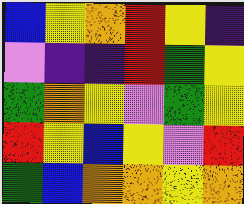[["blue", "yellow", "orange", "red", "yellow", "indigo"], ["violet", "indigo", "indigo", "red", "green", "yellow"], ["green", "orange", "yellow", "violet", "green", "yellow"], ["red", "yellow", "blue", "yellow", "violet", "red"], ["green", "blue", "orange", "orange", "yellow", "orange"]]